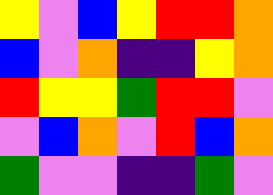[["yellow", "violet", "blue", "yellow", "red", "red", "orange"], ["blue", "violet", "orange", "indigo", "indigo", "yellow", "orange"], ["red", "yellow", "yellow", "green", "red", "red", "violet"], ["violet", "blue", "orange", "violet", "red", "blue", "orange"], ["green", "violet", "violet", "indigo", "indigo", "green", "violet"]]